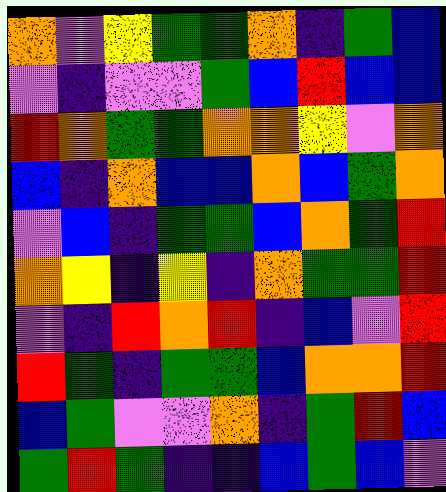[["orange", "violet", "yellow", "green", "green", "orange", "indigo", "green", "blue"], ["violet", "indigo", "violet", "violet", "green", "blue", "red", "blue", "blue"], ["red", "orange", "green", "green", "orange", "orange", "yellow", "violet", "orange"], ["blue", "indigo", "orange", "blue", "blue", "orange", "blue", "green", "orange"], ["violet", "blue", "indigo", "green", "green", "blue", "orange", "green", "red"], ["orange", "yellow", "indigo", "yellow", "indigo", "orange", "green", "green", "red"], ["violet", "indigo", "red", "orange", "red", "indigo", "blue", "violet", "red"], ["red", "green", "indigo", "green", "green", "blue", "orange", "orange", "red"], ["blue", "green", "violet", "violet", "orange", "indigo", "green", "red", "blue"], ["green", "red", "green", "indigo", "indigo", "blue", "green", "blue", "violet"]]